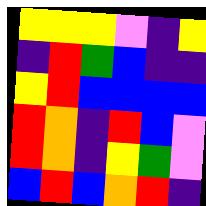[["yellow", "yellow", "yellow", "violet", "indigo", "yellow"], ["indigo", "red", "green", "blue", "indigo", "indigo"], ["yellow", "red", "blue", "blue", "blue", "blue"], ["red", "orange", "indigo", "red", "blue", "violet"], ["red", "orange", "indigo", "yellow", "green", "violet"], ["blue", "red", "blue", "orange", "red", "indigo"]]